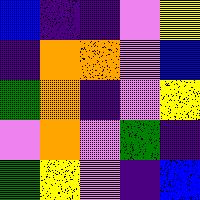[["blue", "indigo", "indigo", "violet", "yellow"], ["indigo", "orange", "orange", "violet", "blue"], ["green", "orange", "indigo", "violet", "yellow"], ["violet", "orange", "violet", "green", "indigo"], ["green", "yellow", "violet", "indigo", "blue"]]